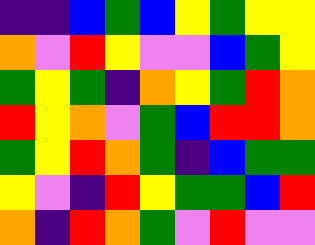[["indigo", "indigo", "blue", "green", "blue", "yellow", "green", "yellow", "yellow"], ["orange", "violet", "red", "yellow", "violet", "violet", "blue", "green", "yellow"], ["green", "yellow", "green", "indigo", "orange", "yellow", "green", "red", "orange"], ["red", "yellow", "orange", "violet", "green", "blue", "red", "red", "orange"], ["green", "yellow", "red", "orange", "green", "indigo", "blue", "green", "green"], ["yellow", "violet", "indigo", "red", "yellow", "green", "green", "blue", "red"], ["orange", "indigo", "red", "orange", "green", "violet", "red", "violet", "violet"]]